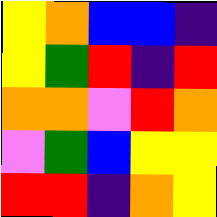[["yellow", "orange", "blue", "blue", "indigo"], ["yellow", "green", "red", "indigo", "red"], ["orange", "orange", "violet", "red", "orange"], ["violet", "green", "blue", "yellow", "yellow"], ["red", "red", "indigo", "orange", "yellow"]]